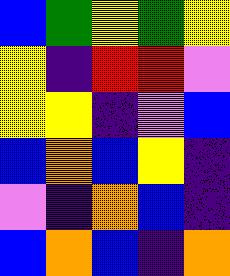[["blue", "green", "yellow", "green", "yellow"], ["yellow", "indigo", "red", "red", "violet"], ["yellow", "yellow", "indigo", "violet", "blue"], ["blue", "orange", "blue", "yellow", "indigo"], ["violet", "indigo", "orange", "blue", "indigo"], ["blue", "orange", "blue", "indigo", "orange"]]